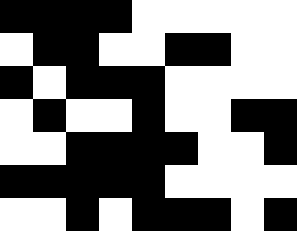[["black", "black", "black", "black", "white", "white", "white", "white", "white"], ["white", "black", "black", "white", "white", "black", "black", "white", "white"], ["black", "white", "black", "black", "black", "white", "white", "white", "white"], ["white", "black", "white", "white", "black", "white", "white", "black", "black"], ["white", "white", "black", "black", "black", "black", "white", "white", "black"], ["black", "black", "black", "black", "black", "white", "white", "white", "white"], ["white", "white", "black", "white", "black", "black", "black", "white", "black"]]